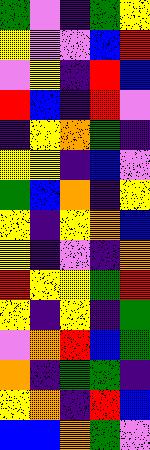[["green", "violet", "indigo", "green", "yellow"], ["yellow", "violet", "violet", "blue", "red"], ["violet", "yellow", "indigo", "red", "blue"], ["red", "blue", "indigo", "red", "violet"], ["indigo", "yellow", "orange", "green", "indigo"], ["yellow", "yellow", "indigo", "blue", "violet"], ["green", "blue", "orange", "indigo", "yellow"], ["yellow", "indigo", "yellow", "orange", "blue"], ["yellow", "indigo", "violet", "indigo", "orange"], ["red", "yellow", "yellow", "green", "red"], ["yellow", "indigo", "yellow", "indigo", "green"], ["violet", "orange", "red", "blue", "green"], ["orange", "indigo", "green", "green", "indigo"], ["yellow", "orange", "indigo", "red", "blue"], ["blue", "blue", "orange", "green", "violet"]]